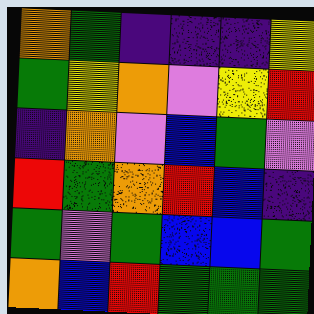[["orange", "green", "indigo", "indigo", "indigo", "yellow"], ["green", "yellow", "orange", "violet", "yellow", "red"], ["indigo", "orange", "violet", "blue", "green", "violet"], ["red", "green", "orange", "red", "blue", "indigo"], ["green", "violet", "green", "blue", "blue", "green"], ["orange", "blue", "red", "green", "green", "green"]]